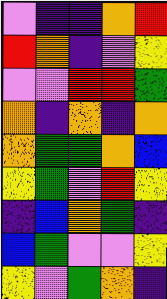[["violet", "indigo", "indigo", "orange", "red"], ["red", "orange", "indigo", "violet", "yellow"], ["violet", "violet", "red", "red", "green"], ["orange", "indigo", "orange", "indigo", "orange"], ["orange", "green", "green", "orange", "blue"], ["yellow", "green", "violet", "red", "yellow"], ["indigo", "blue", "orange", "green", "indigo"], ["blue", "green", "violet", "violet", "yellow"], ["yellow", "violet", "green", "orange", "indigo"]]